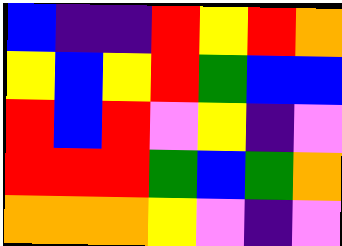[["blue", "indigo", "indigo", "red", "yellow", "red", "orange"], ["yellow", "blue", "yellow", "red", "green", "blue", "blue"], ["red", "blue", "red", "violet", "yellow", "indigo", "violet"], ["red", "red", "red", "green", "blue", "green", "orange"], ["orange", "orange", "orange", "yellow", "violet", "indigo", "violet"]]